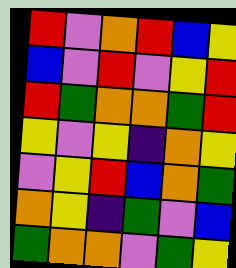[["red", "violet", "orange", "red", "blue", "yellow"], ["blue", "violet", "red", "violet", "yellow", "red"], ["red", "green", "orange", "orange", "green", "red"], ["yellow", "violet", "yellow", "indigo", "orange", "yellow"], ["violet", "yellow", "red", "blue", "orange", "green"], ["orange", "yellow", "indigo", "green", "violet", "blue"], ["green", "orange", "orange", "violet", "green", "yellow"]]